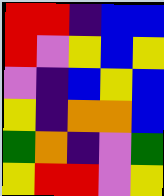[["red", "red", "indigo", "blue", "blue"], ["red", "violet", "yellow", "blue", "yellow"], ["violet", "indigo", "blue", "yellow", "blue"], ["yellow", "indigo", "orange", "orange", "blue"], ["green", "orange", "indigo", "violet", "green"], ["yellow", "red", "red", "violet", "yellow"]]